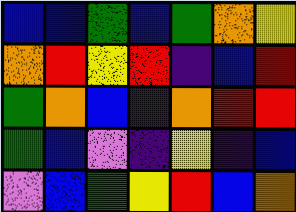[["blue", "blue", "green", "blue", "green", "orange", "yellow"], ["orange", "red", "yellow", "red", "indigo", "blue", "red"], ["green", "orange", "blue", "indigo", "orange", "red", "red"], ["green", "blue", "violet", "indigo", "yellow", "indigo", "blue"], ["violet", "blue", "green", "yellow", "red", "blue", "orange"]]